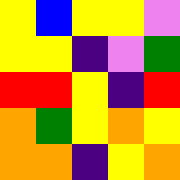[["yellow", "blue", "yellow", "yellow", "violet"], ["yellow", "yellow", "indigo", "violet", "green"], ["red", "red", "yellow", "indigo", "red"], ["orange", "green", "yellow", "orange", "yellow"], ["orange", "orange", "indigo", "yellow", "orange"]]